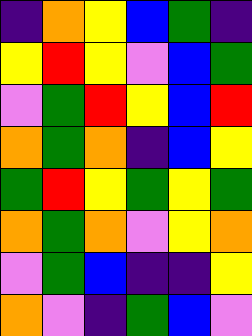[["indigo", "orange", "yellow", "blue", "green", "indigo"], ["yellow", "red", "yellow", "violet", "blue", "green"], ["violet", "green", "red", "yellow", "blue", "red"], ["orange", "green", "orange", "indigo", "blue", "yellow"], ["green", "red", "yellow", "green", "yellow", "green"], ["orange", "green", "orange", "violet", "yellow", "orange"], ["violet", "green", "blue", "indigo", "indigo", "yellow"], ["orange", "violet", "indigo", "green", "blue", "violet"]]